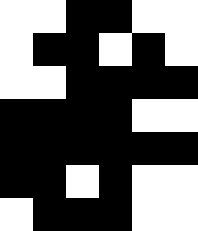[["white", "white", "black", "black", "white", "white"], ["white", "black", "black", "white", "black", "white"], ["white", "white", "black", "black", "black", "black"], ["black", "black", "black", "black", "white", "white"], ["black", "black", "black", "black", "black", "black"], ["black", "black", "white", "black", "white", "white"], ["white", "black", "black", "black", "white", "white"]]